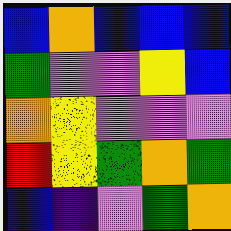[["blue", "orange", "blue", "blue", "blue"], ["green", "violet", "violet", "yellow", "blue"], ["orange", "yellow", "violet", "violet", "violet"], ["red", "yellow", "green", "orange", "green"], ["blue", "indigo", "violet", "green", "orange"]]